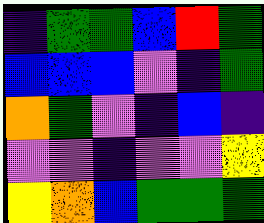[["indigo", "green", "green", "blue", "red", "green"], ["blue", "blue", "blue", "violet", "indigo", "green"], ["orange", "green", "violet", "indigo", "blue", "indigo"], ["violet", "violet", "indigo", "violet", "violet", "yellow"], ["yellow", "orange", "blue", "green", "green", "green"]]